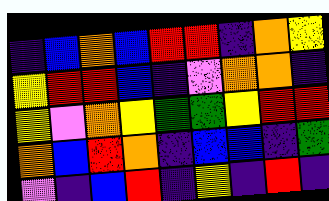[["indigo", "blue", "orange", "blue", "red", "red", "indigo", "orange", "yellow"], ["yellow", "red", "red", "blue", "indigo", "violet", "orange", "orange", "indigo"], ["yellow", "violet", "orange", "yellow", "green", "green", "yellow", "red", "red"], ["orange", "blue", "red", "orange", "indigo", "blue", "blue", "indigo", "green"], ["violet", "indigo", "blue", "red", "indigo", "yellow", "indigo", "red", "indigo"]]